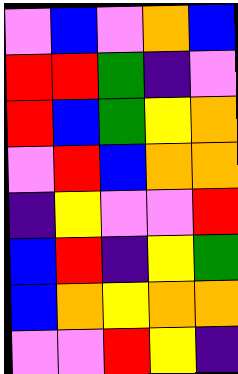[["violet", "blue", "violet", "orange", "blue"], ["red", "red", "green", "indigo", "violet"], ["red", "blue", "green", "yellow", "orange"], ["violet", "red", "blue", "orange", "orange"], ["indigo", "yellow", "violet", "violet", "red"], ["blue", "red", "indigo", "yellow", "green"], ["blue", "orange", "yellow", "orange", "orange"], ["violet", "violet", "red", "yellow", "indigo"]]